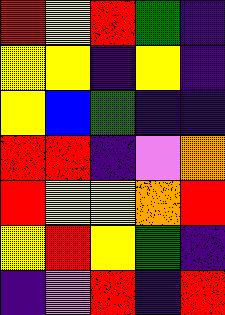[["red", "yellow", "red", "green", "indigo"], ["yellow", "yellow", "indigo", "yellow", "indigo"], ["yellow", "blue", "green", "indigo", "indigo"], ["red", "red", "indigo", "violet", "orange"], ["red", "yellow", "yellow", "orange", "red"], ["yellow", "red", "yellow", "green", "indigo"], ["indigo", "violet", "red", "indigo", "red"]]